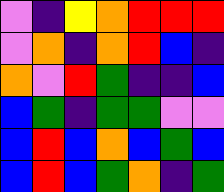[["violet", "indigo", "yellow", "orange", "red", "red", "red"], ["violet", "orange", "indigo", "orange", "red", "blue", "indigo"], ["orange", "violet", "red", "green", "indigo", "indigo", "blue"], ["blue", "green", "indigo", "green", "green", "violet", "violet"], ["blue", "red", "blue", "orange", "blue", "green", "blue"], ["blue", "red", "blue", "green", "orange", "indigo", "green"]]